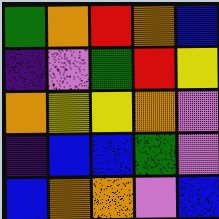[["green", "orange", "red", "orange", "blue"], ["indigo", "violet", "green", "red", "yellow"], ["orange", "yellow", "yellow", "orange", "violet"], ["indigo", "blue", "blue", "green", "violet"], ["blue", "orange", "orange", "violet", "blue"]]